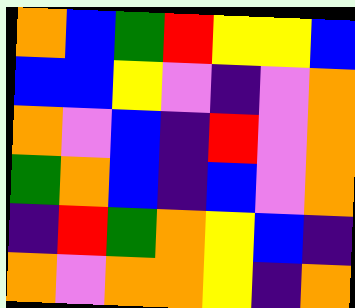[["orange", "blue", "green", "red", "yellow", "yellow", "blue"], ["blue", "blue", "yellow", "violet", "indigo", "violet", "orange"], ["orange", "violet", "blue", "indigo", "red", "violet", "orange"], ["green", "orange", "blue", "indigo", "blue", "violet", "orange"], ["indigo", "red", "green", "orange", "yellow", "blue", "indigo"], ["orange", "violet", "orange", "orange", "yellow", "indigo", "orange"]]